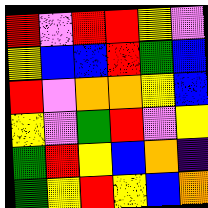[["red", "violet", "red", "red", "yellow", "violet"], ["yellow", "blue", "blue", "red", "green", "blue"], ["red", "violet", "orange", "orange", "yellow", "blue"], ["yellow", "violet", "green", "red", "violet", "yellow"], ["green", "red", "yellow", "blue", "orange", "indigo"], ["green", "yellow", "red", "yellow", "blue", "orange"]]